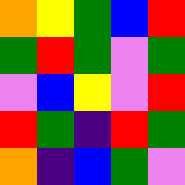[["orange", "yellow", "green", "blue", "red"], ["green", "red", "green", "violet", "green"], ["violet", "blue", "yellow", "violet", "red"], ["red", "green", "indigo", "red", "green"], ["orange", "indigo", "blue", "green", "violet"]]